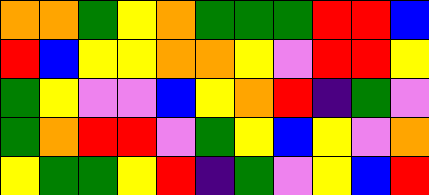[["orange", "orange", "green", "yellow", "orange", "green", "green", "green", "red", "red", "blue"], ["red", "blue", "yellow", "yellow", "orange", "orange", "yellow", "violet", "red", "red", "yellow"], ["green", "yellow", "violet", "violet", "blue", "yellow", "orange", "red", "indigo", "green", "violet"], ["green", "orange", "red", "red", "violet", "green", "yellow", "blue", "yellow", "violet", "orange"], ["yellow", "green", "green", "yellow", "red", "indigo", "green", "violet", "yellow", "blue", "red"]]